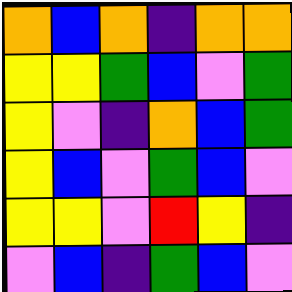[["orange", "blue", "orange", "indigo", "orange", "orange"], ["yellow", "yellow", "green", "blue", "violet", "green"], ["yellow", "violet", "indigo", "orange", "blue", "green"], ["yellow", "blue", "violet", "green", "blue", "violet"], ["yellow", "yellow", "violet", "red", "yellow", "indigo"], ["violet", "blue", "indigo", "green", "blue", "violet"]]